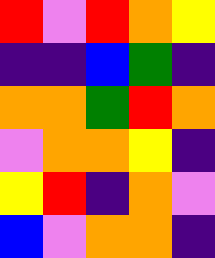[["red", "violet", "red", "orange", "yellow"], ["indigo", "indigo", "blue", "green", "indigo"], ["orange", "orange", "green", "red", "orange"], ["violet", "orange", "orange", "yellow", "indigo"], ["yellow", "red", "indigo", "orange", "violet"], ["blue", "violet", "orange", "orange", "indigo"]]